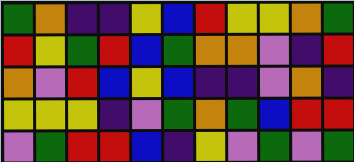[["green", "orange", "indigo", "indigo", "yellow", "blue", "red", "yellow", "yellow", "orange", "green"], ["red", "yellow", "green", "red", "blue", "green", "orange", "orange", "violet", "indigo", "red"], ["orange", "violet", "red", "blue", "yellow", "blue", "indigo", "indigo", "violet", "orange", "indigo"], ["yellow", "yellow", "yellow", "indigo", "violet", "green", "orange", "green", "blue", "red", "red"], ["violet", "green", "red", "red", "blue", "indigo", "yellow", "violet", "green", "violet", "green"]]